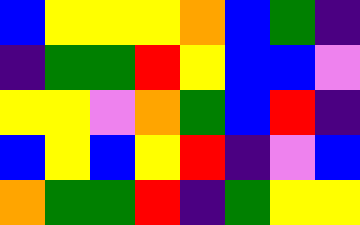[["blue", "yellow", "yellow", "yellow", "orange", "blue", "green", "indigo"], ["indigo", "green", "green", "red", "yellow", "blue", "blue", "violet"], ["yellow", "yellow", "violet", "orange", "green", "blue", "red", "indigo"], ["blue", "yellow", "blue", "yellow", "red", "indigo", "violet", "blue"], ["orange", "green", "green", "red", "indigo", "green", "yellow", "yellow"]]